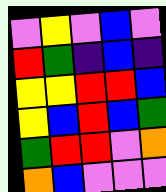[["violet", "yellow", "violet", "blue", "violet"], ["red", "green", "indigo", "blue", "indigo"], ["yellow", "yellow", "red", "red", "blue"], ["yellow", "blue", "red", "blue", "green"], ["green", "red", "red", "violet", "orange"], ["orange", "blue", "violet", "violet", "violet"]]